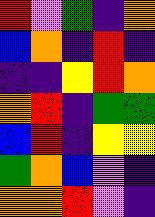[["red", "violet", "green", "indigo", "orange"], ["blue", "orange", "indigo", "red", "indigo"], ["indigo", "indigo", "yellow", "red", "orange"], ["orange", "red", "indigo", "green", "green"], ["blue", "red", "indigo", "yellow", "yellow"], ["green", "orange", "blue", "violet", "indigo"], ["orange", "orange", "red", "violet", "indigo"]]